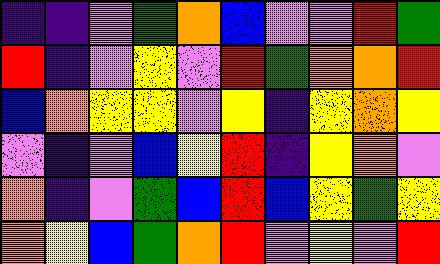[["indigo", "indigo", "violet", "green", "orange", "blue", "violet", "violet", "red", "green"], ["red", "indigo", "violet", "yellow", "violet", "red", "green", "orange", "orange", "red"], ["blue", "orange", "yellow", "yellow", "violet", "yellow", "indigo", "yellow", "orange", "yellow"], ["violet", "indigo", "violet", "blue", "yellow", "red", "indigo", "yellow", "orange", "violet"], ["orange", "indigo", "violet", "green", "blue", "red", "blue", "yellow", "green", "yellow"], ["orange", "yellow", "blue", "green", "orange", "red", "violet", "yellow", "violet", "red"]]